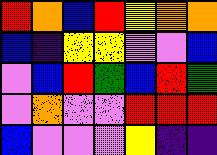[["red", "orange", "blue", "red", "yellow", "orange", "orange"], ["blue", "indigo", "yellow", "yellow", "violet", "violet", "blue"], ["violet", "blue", "red", "green", "blue", "red", "green"], ["violet", "orange", "violet", "violet", "red", "red", "red"], ["blue", "violet", "violet", "violet", "yellow", "indigo", "indigo"]]